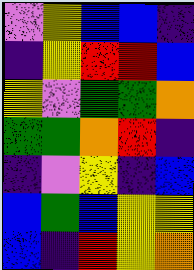[["violet", "yellow", "blue", "blue", "indigo"], ["indigo", "yellow", "red", "red", "blue"], ["yellow", "violet", "green", "green", "orange"], ["green", "green", "orange", "red", "indigo"], ["indigo", "violet", "yellow", "indigo", "blue"], ["blue", "green", "blue", "yellow", "yellow"], ["blue", "indigo", "red", "yellow", "orange"]]